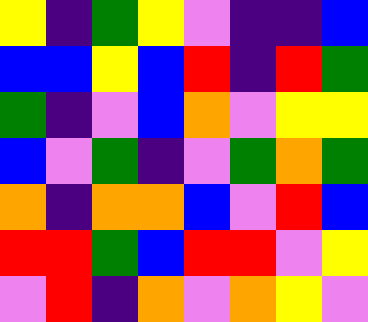[["yellow", "indigo", "green", "yellow", "violet", "indigo", "indigo", "blue"], ["blue", "blue", "yellow", "blue", "red", "indigo", "red", "green"], ["green", "indigo", "violet", "blue", "orange", "violet", "yellow", "yellow"], ["blue", "violet", "green", "indigo", "violet", "green", "orange", "green"], ["orange", "indigo", "orange", "orange", "blue", "violet", "red", "blue"], ["red", "red", "green", "blue", "red", "red", "violet", "yellow"], ["violet", "red", "indigo", "orange", "violet", "orange", "yellow", "violet"]]